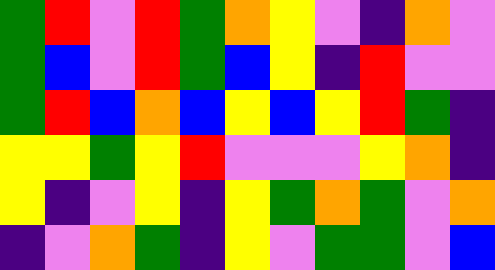[["green", "red", "violet", "red", "green", "orange", "yellow", "violet", "indigo", "orange", "violet"], ["green", "blue", "violet", "red", "green", "blue", "yellow", "indigo", "red", "violet", "violet"], ["green", "red", "blue", "orange", "blue", "yellow", "blue", "yellow", "red", "green", "indigo"], ["yellow", "yellow", "green", "yellow", "red", "violet", "violet", "violet", "yellow", "orange", "indigo"], ["yellow", "indigo", "violet", "yellow", "indigo", "yellow", "green", "orange", "green", "violet", "orange"], ["indigo", "violet", "orange", "green", "indigo", "yellow", "violet", "green", "green", "violet", "blue"]]